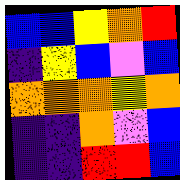[["blue", "blue", "yellow", "orange", "red"], ["indigo", "yellow", "blue", "violet", "blue"], ["orange", "orange", "orange", "yellow", "orange"], ["indigo", "indigo", "orange", "violet", "blue"], ["indigo", "indigo", "red", "red", "blue"]]